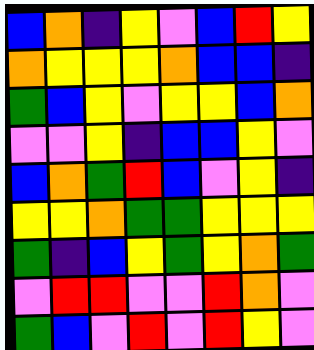[["blue", "orange", "indigo", "yellow", "violet", "blue", "red", "yellow"], ["orange", "yellow", "yellow", "yellow", "orange", "blue", "blue", "indigo"], ["green", "blue", "yellow", "violet", "yellow", "yellow", "blue", "orange"], ["violet", "violet", "yellow", "indigo", "blue", "blue", "yellow", "violet"], ["blue", "orange", "green", "red", "blue", "violet", "yellow", "indigo"], ["yellow", "yellow", "orange", "green", "green", "yellow", "yellow", "yellow"], ["green", "indigo", "blue", "yellow", "green", "yellow", "orange", "green"], ["violet", "red", "red", "violet", "violet", "red", "orange", "violet"], ["green", "blue", "violet", "red", "violet", "red", "yellow", "violet"]]